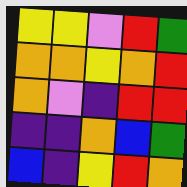[["yellow", "yellow", "violet", "red", "green"], ["orange", "orange", "yellow", "orange", "red"], ["orange", "violet", "indigo", "red", "red"], ["indigo", "indigo", "orange", "blue", "green"], ["blue", "indigo", "yellow", "red", "orange"]]